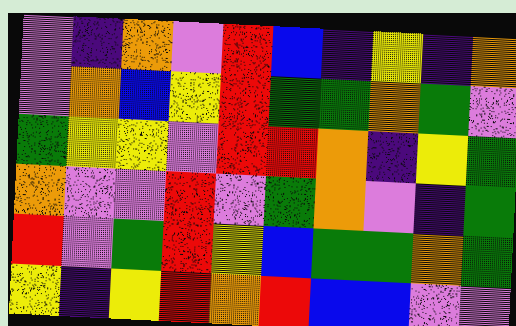[["violet", "indigo", "orange", "violet", "red", "blue", "indigo", "yellow", "indigo", "orange"], ["violet", "orange", "blue", "yellow", "red", "green", "green", "orange", "green", "violet"], ["green", "yellow", "yellow", "violet", "red", "red", "orange", "indigo", "yellow", "green"], ["orange", "violet", "violet", "red", "violet", "green", "orange", "violet", "indigo", "green"], ["red", "violet", "green", "red", "yellow", "blue", "green", "green", "orange", "green"], ["yellow", "indigo", "yellow", "red", "orange", "red", "blue", "blue", "violet", "violet"]]